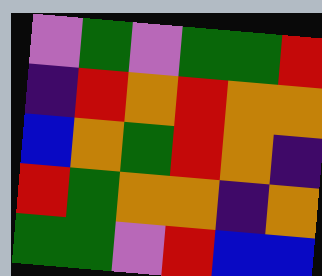[["violet", "green", "violet", "green", "green", "red"], ["indigo", "red", "orange", "red", "orange", "orange"], ["blue", "orange", "green", "red", "orange", "indigo"], ["red", "green", "orange", "orange", "indigo", "orange"], ["green", "green", "violet", "red", "blue", "blue"]]